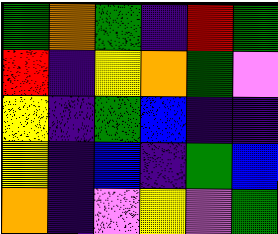[["green", "orange", "green", "indigo", "red", "green"], ["red", "indigo", "yellow", "orange", "green", "violet"], ["yellow", "indigo", "green", "blue", "indigo", "indigo"], ["yellow", "indigo", "blue", "indigo", "green", "blue"], ["orange", "indigo", "violet", "yellow", "violet", "green"]]